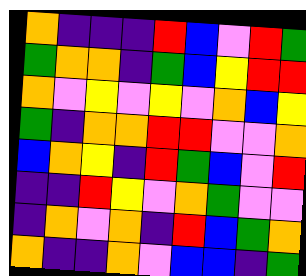[["orange", "indigo", "indigo", "indigo", "red", "blue", "violet", "red", "green"], ["green", "orange", "orange", "indigo", "green", "blue", "yellow", "red", "red"], ["orange", "violet", "yellow", "violet", "yellow", "violet", "orange", "blue", "yellow"], ["green", "indigo", "orange", "orange", "red", "red", "violet", "violet", "orange"], ["blue", "orange", "yellow", "indigo", "red", "green", "blue", "violet", "red"], ["indigo", "indigo", "red", "yellow", "violet", "orange", "green", "violet", "violet"], ["indigo", "orange", "violet", "orange", "indigo", "red", "blue", "green", "orange"], ["orange", "indigo", "indigo", "orange", "violet", "blue", "blue", "indigo", "green"]]